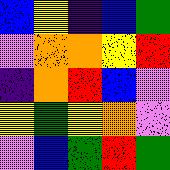[["blue", "yellow", "indigo", "blue", "green"], ["violet", "orange", "orange", "yellow", "red"], ["indigo", "orange", "red", "blue", "violet"], ["yellow", "green", "yellow", "orange", "violet"], ["violet", "blue", "green", "red", "green"]]